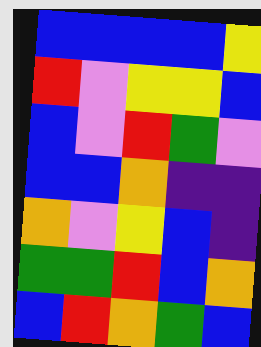[["blue", "blue", "blue", "blue", "yellow"], ["red", "violet", "yellow", "yellow", "blue"], ["blue", "violet", "red", "green", "violet"], ["blue", "blue", "orange", "indigo", "indigo"], ["orange", "violet", "yellow", "blue", "indigo"], ["green", "green", "red", "blue", "orange"], ["blue", "red", "orange", "green", "blue"]]